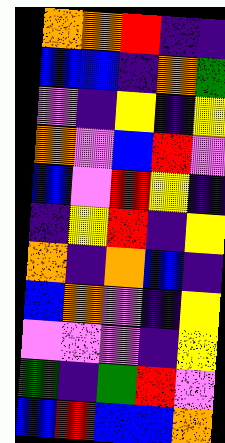[["orange", "orange", "red", "indigo", "indigo"], ["blue", "blue", "indigo", "orange", "green"], ["violet", "indigo", "yellow", "indigo", "yellow"], ["orange", "violet", "blue", "red", "violet"], ["blue", "violet", "red", "yellow", "indigo"], ["indigo", "yellow", "red", "indigo", "yellow"], ["orange", "indigo", "orange", "blue", "indigo"], ["blue", "orange", "violet", "indigo", "yellow"], ["violet", "violet", "violet", "indigo", "yellow"], ["green", "indigo", "green", "red", "violet"], ["blue", "red", "blue", "blue", "orange"]]